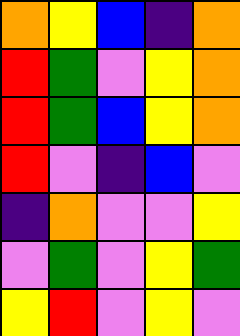[["orange", "yellow", "blue", "indigo", "orange"], ["red", "green", "violet", "yellow", "orange"], ["red", "green", "blue", "yellow", "orange"], ["red", "violet", "indigo", "blue", "violet"], ["indigo", "orange", "violet", "violet", "yellow"], ["violet", "green", "violet", "yellow", "green"], ["yellow", "red", "violet", "yellow", "violet"]]